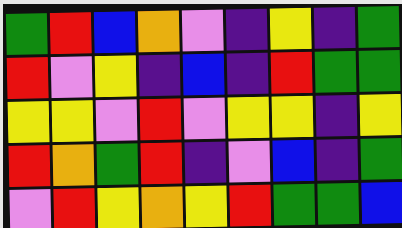[["green", "red", "blue", "orange", "violet", "indigo", "yellow", "indigo", "green"], ["red", "violet", "yellow", "indigo", "blue", "indigo", "red", "green", "green"], ["yellow", "yellow", "violet", "red", "violet", "yellow", "yellow", "indigo", "yellow"], ["red", "orange", "green", "red", "indigo", "violet", "blue", "indigo", "green"], ["violet", "red", "yellow", "orange", "yellow", "red", "green", "green", "blue"]]